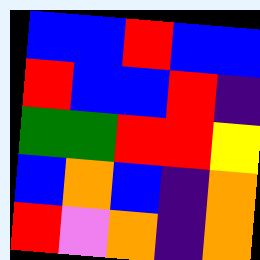[["blue", "blue", "red", "blue", "blue"], ["red", "blue", "blue", "red", "indigo"], ["green", "green", "red", "red", "yellow"], ["blue", "orange", "blue", "indigo", "orange"], ["red", "violet", "orange", "indigo", "orange"]]